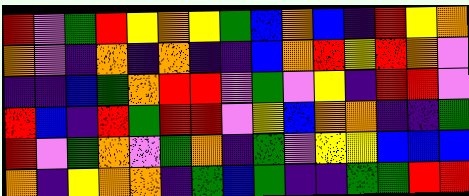[["red", "violet", "green", "red", "yellow", "orange", "yellow", "green", "blue", "orange", "blue", "indigo", "red", "yellow", "orange"], ["orange", "violet", "indigo", "orange", "indigo", "orange", "indigo", "indigo", "blue", "orange", "red", "yellow", "red", "orange", "violet"], ["indigo", "indigo", "blue", "green", "orange", "red", "red", "violet", "green", "violet", "yellow", "indigo", "red", "red", "violet"], ["red", "blue", "indigo", "red", "green", "red", "red", "violet", "yellow", "blue", "orange", "orange", "indigo", "indigo", "green"], ["red", "violet", "green", "orange", "violet", "green", "orange", "indigo", "green", "violet", "yellow", "yellow", "blue", "blue", "blue"], ["orange", "indigo", "yellow", "orange", "orange", "indigo", "green", "blue", "green", "indigo", "indigo", "green", "green", "red", "red"]]